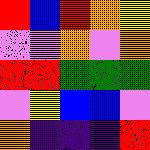[["red", "blue", "red", "orange", "yellow"], ["violet", "violet", "orange", "violet", "orange"], ["red", "red", "green", "green", "green"], ["violet", "yellow", "blue", "blue", "violet"], ["orange", "indigo", "indigo", "indigo", "red"]]